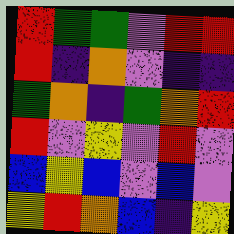[["red", "green", "green", "violet", "red", "red"], ["red", "indigo", "orange", "violet", "indigo", "indigo"], ["green", "orange", "indigo", "green", "orange", "red"], ["red", "violet", "yellow", "violet", "red", "violet"], ["blue", "yellow", "blue", "violet", "blue", "violet"], ["yellow", "red", "orange", "blue", "indigo", "yellow"]]